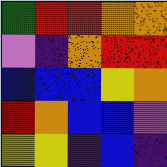[["green", "red", "red", "orange", "orange"], ["violet", "indigo", "orange", "red", "red"], ["blue", "blue", "blue", "yellow", "orange"], ["red", "orange", "blue", "blue", "violet"], ["yellow", "yellow", "indigo", "blue", "indigo"]]